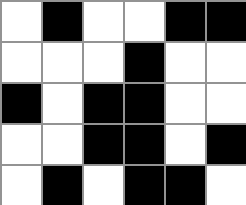[["white", "black", "white", "white", "black", "black"], ["white", "white", "white", "black", "white", "white"], ["black", "white", "black", "black", "white", "white"], ["white", "white", "black", "black", "white", "black"], ["white", "black", "white", "black", "black", "white"]]